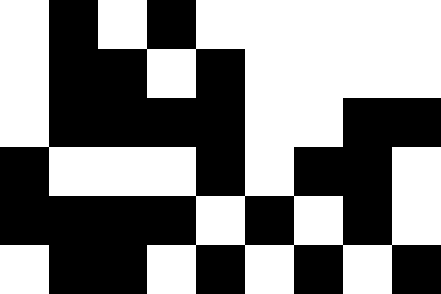[["white", "black", "white", "black", "white", "white", "white", "white", "white"], ["white", "black", "black", "white", "black", "white", "white", "white", "white"], ["white", "black", "black", "black", "black", "white", "white", "black", "black"], ["black", "white", "white", "white", "black", "white", "black", "black", "white"], ["black", "black", "black", "black", "white", "black", "white", "black", "white"], ["white", "black", "black", "white", "black", "white", "black", "white", "black"]]